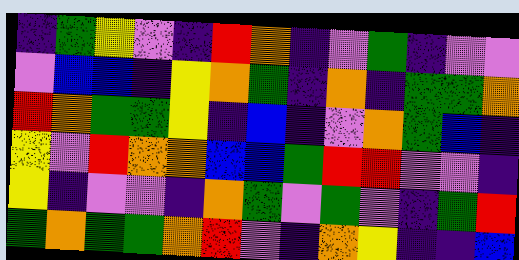[["indigo", "green", "yellow", "violet", "indigo", "red", "orange", "indigo", "violet", "green", "indigo", "violet", "violet"], ["violet", "blue", "blue", "indigo", "yellow", "orange", "green", "indigo", "orange", "indigo", "green", "green", "orange"], ["red", "orange", "green", "green", "yellow", "indigo", "blue", "indigo", "violet", "orange", "green", "blue", "indigo"], ["yellow", "violet", "red", "orange", "orange", "blue", "blue", "green", "red", "red", "violet", "violet", "indigo"], ["yellow", "indigo", "violet", "violet", "indigo", "orange", "green", "violet", "green", "violet", "indigo", "green", "red"], ["green", "orange", "green", "green", "orange", "red", "violet", "indigo", "orange", "yellow", "indigo", "indigo", "blue"]]